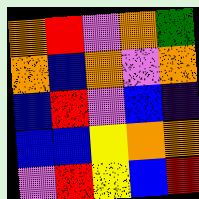[["orange", "red", "violet", "orange", "green"], ["orange", "blue", "orange", "violet", "orange"], ["blue", "red", "violet", "blue", "indigo"], ["blue", "blue", "yellow", "orange", "orange"], ["violet", "red", "yellow", "blue", "red"]]